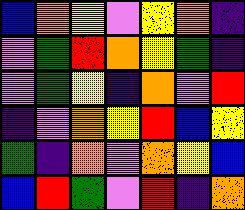[["blue", "orange", "yellow", "violet", "yellow", "orange", "indigo"], ["violet", "green", "red", "orange", "yellow", "green", "indigo"], ["violet", "green", "yellow", "indigo", "orange", "violet", "red"], ["indigo", "violet", "orange", "yellow", "red", "blue", "yellow"], ["green", "indigo", "orange", "violet", "orange", "yellow", "blue"], ["blue", "red", "green", "violet", "red", "indigo", "orange"]]